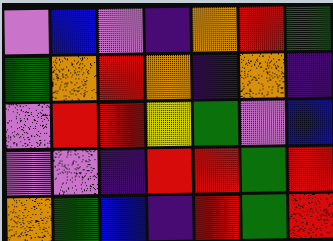[["violet", "blue", "violet", "indigo", "orange", "red", "green"], ["green", "orange", "red", "orange", "indigo", "orange", "indigo"], ["violet", "red", "red", "yellow", "green", "violet", "blue"], ["violet", "violet", "indigo", "red", "red", "green", "red"], ["orange", "green", "blue", "indigo", "red", "green", "red"]]